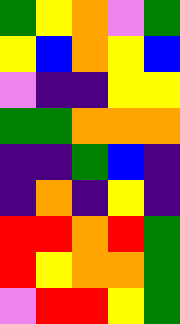[["green", "yellow", "orange", "violet", "green"], ["yellow", "blue", "orange", "yellow", "blue"], ["violet", "indigo", "indigo", "yellow", "yellow"], ["green", "green", "orange", "orange", "orange"], ["indigo", "indigo", "green", "blue", "indigo"], ["indigo", "orange", "indigo", "yellow", "indigo"], ["red", "red", "orange", "red", "green"], ["red", "yellow", "orange", "orange", "green"], ["violet", "red", "red", "yellow", "green"]]